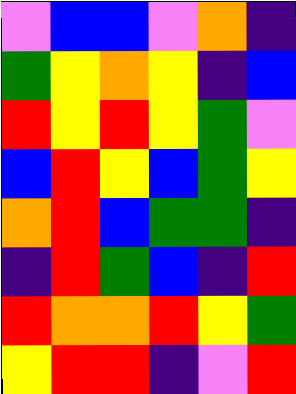[["violet", "blue", "blue", "violet", "orange", "indigo"], ["green", "yellow", "orange", "yellow", "indigo", "blue"], ["red", "yellow", "red", "yellow", "green", "violet"], ["blue", "red", "yellow", "blue", "green", "yellow"], ["orange", "red", "blue", "green", "green", "indigo"], ["indigo", "red", "green", "blue", "indigo", "red"], ["red", "orange", "orange", "red", "yellow", "green"], ["yellow", "red", "red", "indigo", "violet", "red"]]